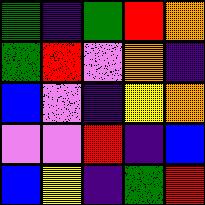[["green", "indigo", "green", "red", "orange"], ["green", "red", "violet", "orange", "indigo"], ["blue", "violet", "indigo", "yellow", "orange"], ["violet", "violet", "red", "indigo", "blue"], ["blue", "yellow", "indigo", "green", "red"]]